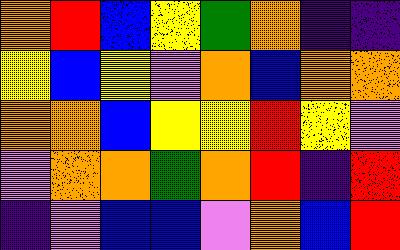[["orange", "red", "blue", "yellow", "green", "orange", "indigo", "indigo"], ["yellow", "blue", "yellow", "violet", "orange", "blue", "orange", "orange"], ["orange", "orange", "blue", "yellow", "yellow", "red", "yellow", "violet"], ["violet", "orange", "orange", "green", "orange", "red", "indigo", "red"], ["indigo", "violet", "blue", "blue", "violet", "orange", "blue", "red"]]